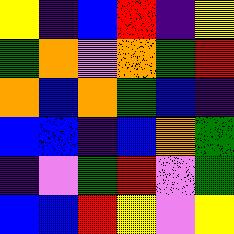[["yellow", "indigo", "blue", "red", "indigo", "yellow"], ["green", "orange", "violet", "orange", "green", "red"], ["orange", "blue", "orange", "green", "blue", "indigo"], ["blue", "blue", "indigo", "blue", "orange", "green"], ["indigo", "violet", "green", "red", "violet", "green"], ["blue", "blue", "red", "yellow", "violet", "yellow"]]